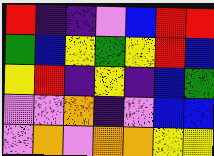[["red", "indigo", "indigo", "violet", "blue", "red", "red"], ["green", "blue", "yellow", "green", "yellow", "red", "blue"], ["yellow", "red", "indigo", "yellow", "indigo", "blue", "green"], ["violet", "violet", "orange", "indigo", "violet", "blue", "blue"], ["violet", "orange", "violet", "orange", "orange", "yellow", "yellow"]]